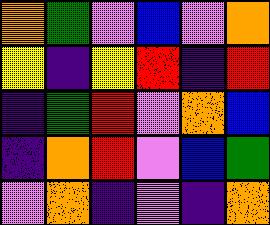[["orange", "green", "violet", "blue", "violet", "orange"], ["yellow", "indigo", "yellow", "red", "indigo", "red"], ["indigo", "green", "red", "violet", "orange", "blue"], ["indigo", "orange", "red", "violet", "blue", "green"], ["violet", "orange", "indigo", "violet", "indigo", "orange"]]